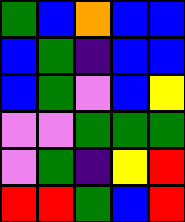[["green", "blue", "orange", "blue", "blue"], ["blue", "green", "indigo", "blue", "blue"], ["blue", "green", "violet", "blue", "yellow"], ["violet", "violet", "green", "green", "green"], ["violet", "green", "indigo", "yellow", "red"], ["red", "red", "green", "blue", "red"]]